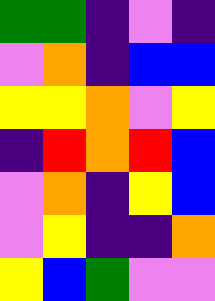[["green", "green", "indigo", "violet", "indigo"], ["violet", "orange", "indigo", "blue", "blue"], ["yellow", "yellow", "orange", "violet", "yellow"], ["indigo", "red", "orange", "red", "blue"], ["violet", "orange", "indigo", "yellow", "blue"], ["violet", "yellow", "indigo", "indigo", "orange"], ["yellow", "blue", "green", "violet", "violet"]]